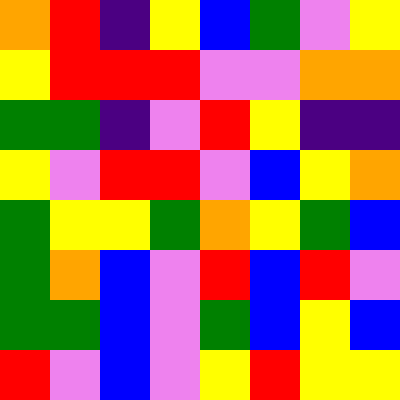[["orange", "red", "indigo", "yellow", "blue", "green", "violet", "yellow"], ["yellow", "red", "red", "red", "violet", "violet", "orange", "orange"], ["green", "green", "indigo", "violet", "red", "yellow", "indigo", "indigo"], ["yellow", "violet", "red", "red", "violet", "blue", "yellow", "orange"], ["green", "yellow", "yellow", "green", "orange", "yellow", "green", "blue"], ["green", "orange", "blue", "violet", "red", "blue", "red", "violet"], ["green", "green", "blue", "violet", "green", "blue", "yellow", "blue"], ["red", "violet", "blue", "violet", "yellow", "red", "yellow", "yellow"]]